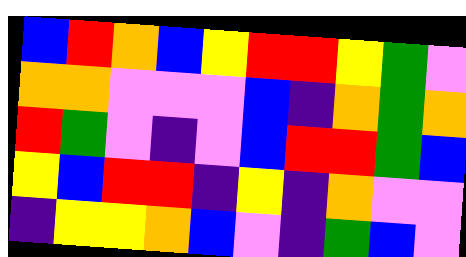[["blue", "red", "orange", "blue", "yellow", "red", "red", "yellow", "green", "violet"], ["orange", "orange", "violet", "violet", "violet", "blue", "indigo", "orange", "green", "orange"], ["red", "green", "violet", "indigo", "violet", "blue", "red", "red", "green", "blue"], ["yellow", "blue", "red", "red", "indigo", "yellow", "indigo", "orange", "violet", "violet"], ["indigo", "yellow", "yellow", "orange", "blue", "violet", "indigo", "green", "blue", "violet"]]